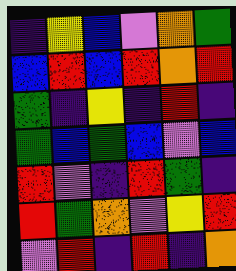[["indigo", "yellow", "blue", "violet", "orange", "green"], ["blue", "red", "blue", "red", "orange", "red"], ["green", "indigo", "yellow", "indigo", "red", "indigo"], ["green", "blue", "green", "blue", "violet", "blue"], ["red", "violet", "indigo", "red", "green", "indigo"], ["red", "green", "orange", "violet", "yellow", "red"], ["violet", "red", "indigo", "red", "indigo", "orange"]]